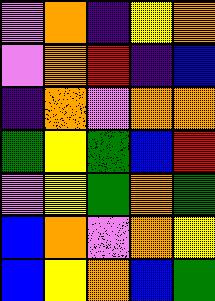[["violet", "orange", "indigo", "yellow", "orange"], ["violet", "orange", "red", "indigo", "blue"], ["indigo", "orange", "violet", "orange", "orange"], ["green", "yellow", "green", "blue", "red"], ["violet", "yellow", "green", "orange", "green"], ["blue", "orange", "violet", "orange", "yellow"], ["blue", "yellow", "orange", "blue", "green"]]